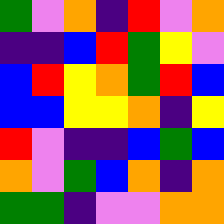[["green", "violet", "orange", "indigo", "red", "violet", "orange"], ["indigo", "indigo", "blue", "red", "green", "yellow", "violet"], ["blue", "red", "yellow", "orange", "green", "red", "blue"], ["blue", "blue", "yellow", "yellow", "orange", "indigo", "yellow"], ["red", "violet", "indigo", "indigo", "blue", "green", "blue"], ["orange", "violet", "green", "blue", "orange", "indigo", "orange"], ["green", "green", "indigo", "violet", "violet", "orange", "orange"]]